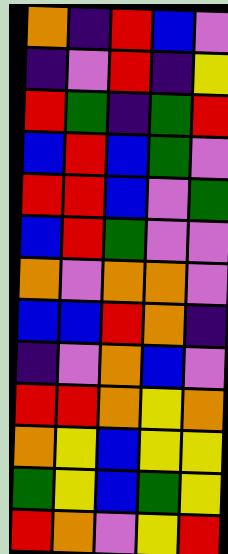[["orange", "indigo", "red", "blue", "violet"], ["indigo", "violet", "red", "indigo", "yellow"], ["red", "green", "indigo", "green", "red"], ["blue", "red", "blue", "green", "violet"], ["red", "red", "blue", "violet", "green"], ["blue", "red", "green", "violet", "violet"], ["orange", "violet", "orange", "orange", "violet"], ["blue", "blue", "red", "orange", "indigo"], ["indigo", "violet", "orange", "blue", "violet"], ["red", "red", "orange", "yellow", "orange"], ["orange", "yellow", "blue", "yellow", "yellow"], ["green", "yellow", "blue", "green", "yellow"], ["red", "orange", "violet", "yellow", "red"]]